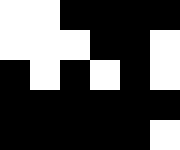[["white", "white", "black", "black", "black", "black"], ["white", "white", "white", "black", "black", "white"], ["black", "white", "black", "white", "black", "white"], ["black", "black", "black", "black", "black", "black"], ["black", "black", "black", "black", "black", "white"]]